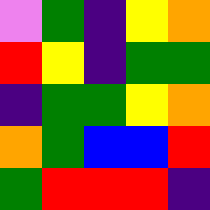[["violet", "green", "indigo", "yellow", "orange"], ["red", "yellow", "indigo", "green", "green"], ["indigo", "green", "green", "yellow", "orange"], ["orange", "green", "blue", "blue", "red"], ["green", "red", "red", "red", "indigo"]]